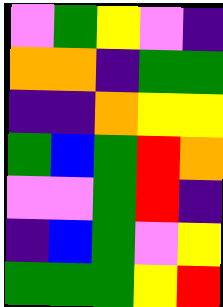[["violet", "green", "yellow", "violet", "indigo"], ["orange", "orange", "indigo", "green", "green"], ["indigo", "indigo", "orange", "yellow", "yellow"], ["green", "blue", "green", "red", "orange"], ["violet", "violet", "green", "red", "indigo"], ["indigo", "blue", "green", "violet", "yellow"], ["green", "green", "green", "yellow", "red"]]